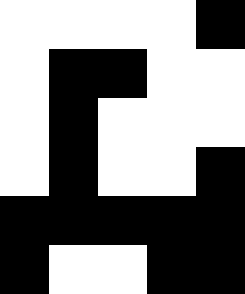[["white", "white", "white", "white", "black"], ["white", "black", "black", "white", "white"], ["white", "black", "white", "white", "white"], ["white", "black", "white", "white", "black"], ["black", "black", "black", "black", "black"], ["black", "white", "white", "black", "black"]]